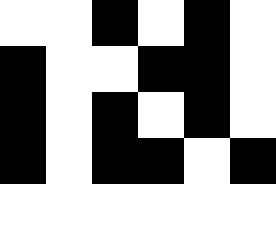[["white", "white", "black", "white", "black", "white"], ["black", "white", "white", "black", "black", "white"], ["black", "white", "black", "white", "black", "white"], ["black", "white", "black", "black", "white", "black"], ["white", "white", "white", "white", "white", "white"]]